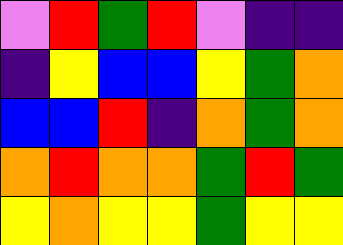[["violet", "red", "green", "red", "violet", "indigo", "indigo"], ["indigo", "yellow", "blue", "blue", "yellow", "green", "orange"], ["blue", "blue", "red", "indigo", "orange", "green", "orange"], ["orange", "red", "orange", "orange", "green", "red", "green"], ["yellow", "orange", "yellow", "yellow", "green", "yellow", "yellow"]]